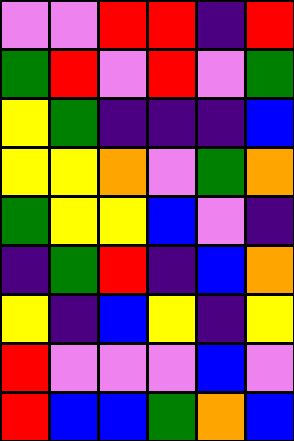[["violet", "violet", "red", "red", "indigo", "red"], ["green", "red", "violet", "red", "violet", "green"], ["yellow", "green", "indigo", "indigo", "indigo", "blue"], ["yellow", "yellow", "orange", "violet", "green", "orange"], ["green", "yellow", "yellow", "blue", "violet", "indigo"], ["indigo", "green", "red", "indigo", "blue", "orange"], ["yellow", "indigo", "blue", "yellow", "indigo", "yellow"], ["red", "violet", "violet", "violet", "blue", "violet"], ["red", "blue", "blue", "green", "orange", "blue"]]